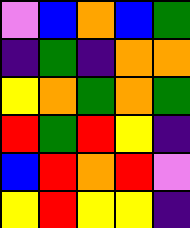[["violet", "blue", "orange", "blue", "green"], ["indigo", "green", "indigo", "orange", "orange"], ["yellow", "orange", "green", "orange", "green"], ["red", "green", "red", "yellow", "indigo"], ["blue", "red", "orange", "red", "violet"], ["yellow", "red", "yellow", "yellow", "indigo"]]